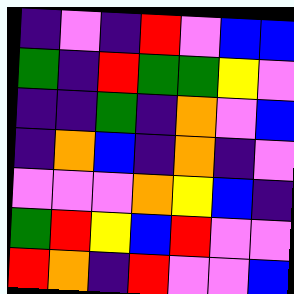[["indigo", "violet", "indigo", "red", "violet", "blue", "blue"], ["green", "indigo", "red", "green", "green", "yellow", "violet"], ["indigo", "indigo", "green", "indigo", "orange", "violet", "blue"], ["indigo", "orange", "blue", "indigo", "orange", "indigo", "violet"], ["violet", "violet", "violet", "orange", "yellow", "blue", "indigo"], ["green", "red", "yellow", "blue", "red", "violet", "violet"], ["red", "orange", "indigo", "red", "violet", "violet", "blue"]]